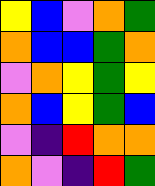[["yellow", "blue", "violet", "orange", "green"], ["orange", "blue", "blue", "green", "orange"], ["violet", "orange", "yellow", "green", "yellow"], ["orange", "blue", "yellow", "green", "blue"], ["violet", "indigo", "red", "orange", "orange"], ["orange", "violet", "indigo", "red", "green"]]